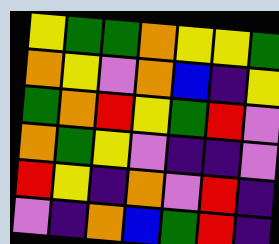[["yellow", "green", "green", "orange", "yellow", "yellow", "green"], ["orange", "yellow", "violet", "orange", "blue", "indigo", "yellow"], ["green", "orange", "red", "yellow", "green", "red", "violet"], ["orange", "green", "yellow", "violet", "indigo", "indigo", "violet"], ["red", "yellow", "indigo", "orange", "violet", "red", "indigo"], ["violet", "indigo", "orange", "blue", "green", "red", "indigo"]]